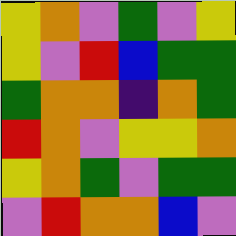[["yellow", "orange", "violet", "green", "violet", "yellow"], ["yellow", "violet", "red", "blue", "green", "green"], ["green", "orange", "orange", "indigo", "orange", "green"], ["red", "orange", "violet", "yellow", "yellow", "orange"], ["yellow", "orange", "green", "violet", "green", "green"], ["violet", "red", "orange", "orange", "blue", "violet"]]